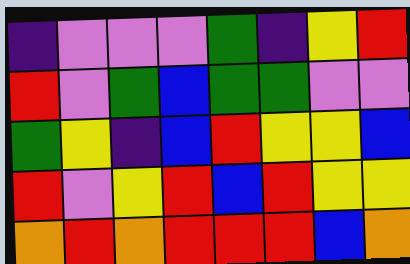[["indigo", "violet", "violet", "violet", "green", "indigo", "yellow", "red"], ["red", "violet", "green", "blue", "green", "green", "violet", "violet"], ["green", "yellow", "indigo", "blue", "red", "yellow", "yellow", "blue"], ["red", "violet", "yellow", "red", "blue", "red", "yellow", "yellow"], ["orange", "red", "orange", "red", "red", "red", "blue", "orange"]]